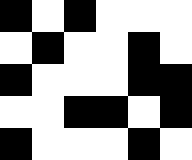[["black", "white", "black", "white", "white", "white"], ["white", "black", "white", "white", "black", "white"], ["black", "white", "white", "white", "black", "black"], ["white", "white", "black", "black", "white", "black"], ["black", "white", "white", "white", "black", "white"]]